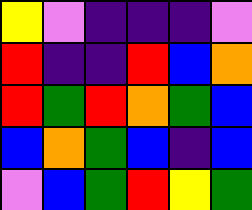[["yellow", "violet", "indigo", "indigo", "indigo", "violet"], ["red", "indigo", "indigo", "red", "blue", "orange"], ["red", "green", "red", "orange", "green", "blue"], ["blue", "orange", "green", "blue", "indigo", "blue"], ["violet", "blue", "green", "red", "yellow", "green"]]